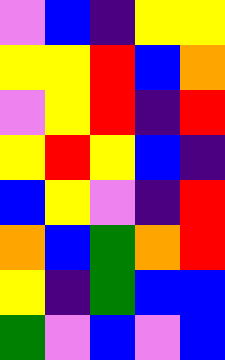[["violet", "blue", "indigo", "yellow", "yellow"], ["yellow", "yellow", "red", "blue", "orange"], ["violet", "yellow", "red", "indigo", "red"], ["yellow", "red", "yellow", "blue", "indigo"], ["blue", "yellow", "violet", "indigo", "red"], ["orange", "blue", "green", "orange", "red"], ["yellow", "indigo", "green", "blue", "blue"], ["green", "violet", "blue", "violet", "blue"]]